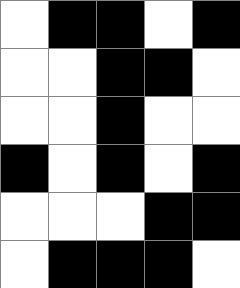[["white", "black", "black", "white", "black"], ["white", "white", "black", "black", "white"], ["white", "white", "black", "white", "white"], ["black", "white", "black", "white", "black"], ["white", "white", "white", "black", "black"], ["white", "black", "black", "black", "white"]]